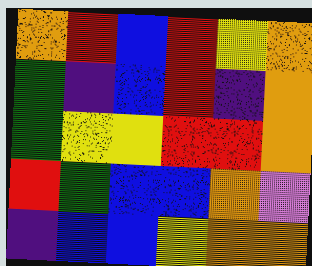[["orange", "red", "blue", "red", "yellow", "orange"], ["green", "indigo", "blue", "red", "indigo", "orange"], ["green", "yellow", "yellow", "red", "red", "orange"], ["red", "green", "blue", "blue", "orange", "violet"], ["indigo", "blue", "blue", "yellow", "orange", "orange"]]